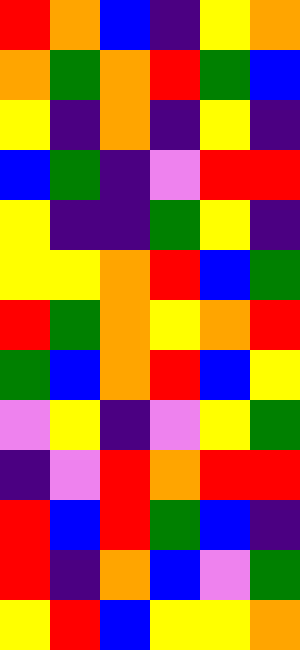[["red", "orange", "blue", "indigo", "yellow", "orange"], ["orange", "green", "orange", "red", "green", "blue"], ["yellow", "indigo", "orange", "indigo", "yellow", "indigo"], ["blue", "green", "indigo", "violet", "red", "red"], ["yellow", "indigo", "indigo", "green", "yellow", "indigo"], ["yellow", "yellow", "orange", "red", "blue", "green"], ["red", "green", "orange", "yellow", "orange", "red"], ["green", "blue", "orange", "red", "blue", "yellow"], ["violet", "yellow", "indigo", "violet", "yellow", "green"], ["indigo", "violet", "red", "orange", "red", "red"], ["red", "blue", "red", "green", "blue", "indigo"], ["red", "indigo", "orange", "blue", "violet", "green"], ["yellow", "red", "blue", "yellow", "yellow", "orange"]]